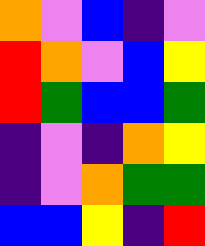[["orange", "violet", "blue", "indigo", "violet"], ["red", "orange", "violet", "blue", "yellow"], ["red", "green", "blue", "blue", "green"], ["indigo", "violet", "indigo", "orange", "yellow"], ["indigo", "violet", "orange", "green", "green"], ["blue", "blue", "yellow", "indigo", "red"]]